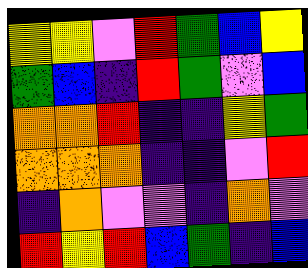[["yellow", "yellow", "violet", "red", "green", "blue", "yellow"], ["green", "blue", "indigo", "red", "green", "violet", "blue"], ["orange", "orange", "red", "indigo", "indigo", "yellow", "green"], ["orange", "orange", "orange", "indigo", "indigo", "violet", "red"], ["indigo", "orange", "violet", "violet", "indigo", "orange", "violet"], ["red", "yellow", "red", "blue", "green", "indigo", "blue"]]